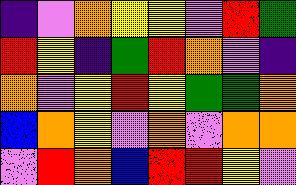[["indigo", "violet", "orange", "yellow", "yellow", "violet", "red", "green"], ["red", "yellow", "indigo", "green", "red", "orange", "violet", "indigo"], ["orange", "violet", "yellow", "red", "yellow", "green", "green", "orange"], ["blue", "orange", "yellow", "violet", "orange", "violet", "orange", "orange"], ["violet", "red", "orange", "blue", "red", "red", "yellow", "violet"]]